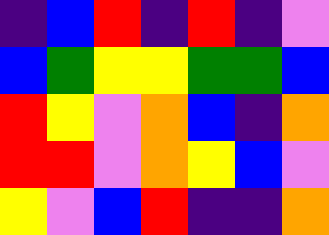[["indigo", "blue", "red", "indigo", "red", "indigo", "violet"], ["blue", "green", "yellow", "yellow", "green", "green", "blue"], ["red", "yellow", "violet", "orange", "blue", "indigo", "orange"], ["red", "red", "violet", "orange", "yellow", "blue", "violet"], ["yellow", "violet", "blue", "red", "indigo", "indigo", "orange"]]